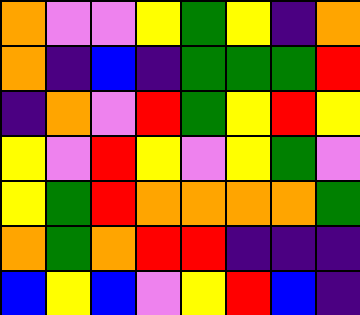[["orange", "violet", "violet", "yellow", "green", "yellow", "indigo", "orange"], ["orange", "indigo", "blue", "indigo", "green", "green", "green", "red"], ["indigo", "orange", "violet", "red", "green", "yellow", "red", "yellow"], ["yellow", "violet", "red", "yellow", "violet", "yellow", "green", "violet"], ["yellow", "green", "red", "orange", "orange", "orange", "orange", "green"], ["orange", "green", "orange", "red", "red", "indigo", "indigo", "indigo"], ["blue", "yellow", "blue", "violet", "yellow", "red", "blue", "indigo"]]